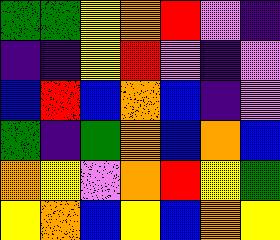[["green", "green", "yellow", "orange", "red", "violet", "indigo"], ["indigo", "indigo", "yellow", "red", "violet", "indigo", "violet"], ["blue", "red", "blue", "orange", "blue", "indigo", "violet"], ["green", "indigo", "green", "orange", "blue", "orange", "blue"], ["orange", "yellow", "violet", "orange", "red", "yellow", "green"], ["yellow", "orange", "blue", "yellow", "blue", "orange", "yellow"]]